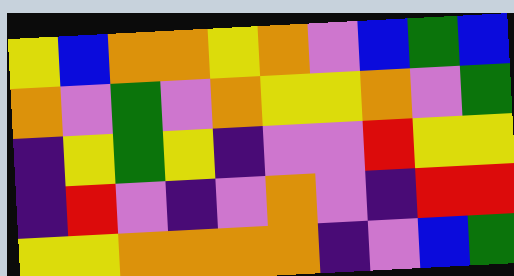[["yellow", "blue", "orange", "orange", "yellow", "orange", "violet", "blue", "green", "blue"], ["orange", "violet", "green", "violet", "orange", "yellow", "yellow", "orange", "violet", "green"], ["indigo", "yellow", "green", "yellow", "indigo", "violet", "violet", "red", "yellow", "yellow"], ["indigo", "red", "violet", "indigo", "violet", "orange", "violet", "indigo", "red", "red"], ["yellow", "yellow", "orange", "orange", "orange", "orange", "indigo", "violet", "blue", "green"]]